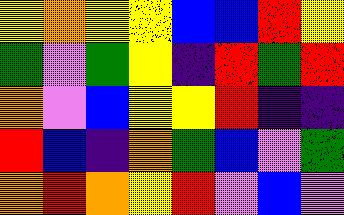[["yellow", "orange", "yellow", "yellow", "blue", "blue", "red", "yellow"], ["green", "violet", "green", "yellow", "indigo", "red", "green", "red"], ["orange", "violet", "blue", "yellow", "yellow", "red", "indigo", "indigo"], ["red", "blue", "indigo", "orange", "green", "blue", "violet", "green"], ["orange", "red", "orange", "yellow", "red", "violet", "blue", "violet"]]